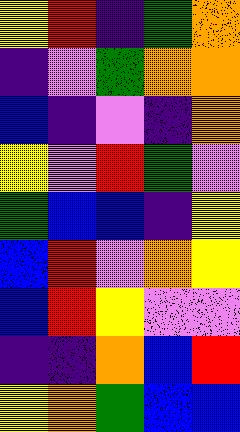[["yellow", "red", "indigo", "green", "orange"], ["indigo", "violet", "green", "orange", "orange"], ["blue", "indigo", "violet", "indigo", "orange"], ["yellow", "violet", "red", "green", "violet"], ["green", "blue", "blue", "indigo", "yellow"], ["blue", "red", "violet", "orange", "yellow"], ["blue", "red", "yellow", "violet", "violet"], ["indigo", "indigo", "orange", "blue", "red"], ["yellow", "orange", "green", "blue", "blue"]]